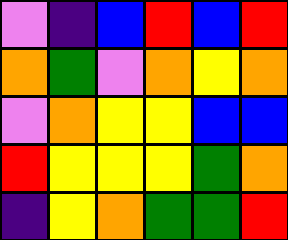[["violet", "indigo", "blue", "red", "blue", "red"], ["orange", "green", "violet", "orange", "yellow", "orange"], ["violet", "orange", "yellow", "yellow", "blue", "blue"], ["red", "yellow", "yellow", "yellow", "green", "orange"], ["indigo", "yellow", "orange", "green", "green", "red"]]